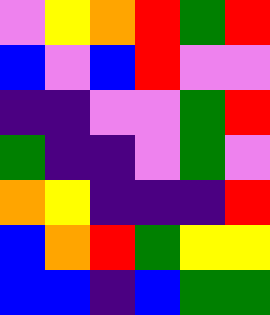[["violet", "yellow", "orange", "red", "green", "red"], ["blue", "violet", "blue", "red", "violet", "violet"], ["indigo", "indigo", "violet", "violet", "green", "red"], ["green", "indigo", "indigo", "violet", "green", "violet"], ["orange", "yellow", "indigo", "indigo", "indigo", "red"], ["blue", "orange", "red", "green", "yellow", "yellow"], ["blue", "blue", "indigo", "blue", "green", "green"]]